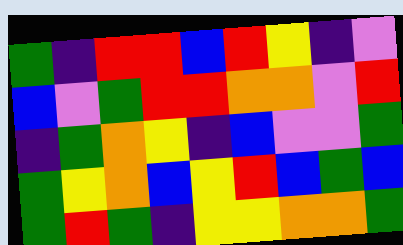[["green", "indigo", "red", "red", "blue", "red", "yellow", "indigo", "violet"], ["blue", "violet", "green", "red", "red", "orange", "orange", "violet", "red"], ["indigo", "green", "orange", "yellow", "indigo", "blue", "violet", "violet", "green"], ["green", "yellow", "orange", "blue", "yellow", "red", "blue", "green", "blue"], ["green", "red", "green", "indigo", "yellow", "yellow", "orange", "orange", "green"]]